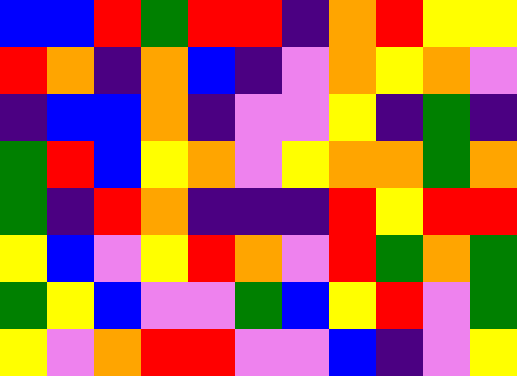[["blue", "blue", "red", "green", "red", "red", "indigo", "orange", "red", "yellow", "yellow"], ["red", "orange", "indigo", "orange", "blue", "indigo", "violet", "orange", "yellow", "orange", "violet"], ["indigo", "blue", "blue", "orange", "indigo", "violet", "violet", "yellow", "indigo", "green", "indigo"], ["green", "red", "blue", "yellow", "orange", "violet", "yellow", "orange", "orange", "green", "orange"], ["green", "indigo", "red", "orange", "indigo", "indigo", "indigo", "red", "yellow", "red", "red"], ["yellow", "blue", "violet", "yellow", "red", "orange", "violet", "red", "green", "orange", "green"], ["green", "yellow", "blue", "violet", "violet", "green", "blue", "yellow", "red", "violet", "green"], ["yellow", "violet", "orange", "red", "red", "violet", "violet", "blue", "indigo", "violet", "yellow"]]